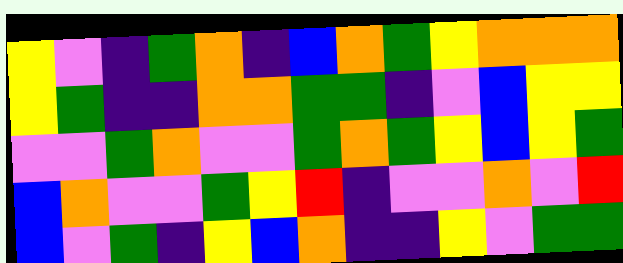[["yellow", "violet", "indigo", "green", "orange", "indigo", "blue", "orange", "green", "yellow", "orange", "orange", "orange"], ["yellow", "green", "indigo", "indigo", "orange", "orange", "green", "green", "indigo", "violet", "blue", "yellow", "yellow"], ["violet", "violet", "green", "orange", "violet", "violet", "green", "orange", "green", "yellow", "blue", "yellow", "green"], ["blue", "orange", "violet", "violet", "green", "yellow", "red", "indigo", "violet", "violet", "orange", "violet", "red"], ["blue", "violet", "green", "indigo", "yellow", "blue", "orange", "indigo", "indigo", "yellow", "violet", "green", "green"]]